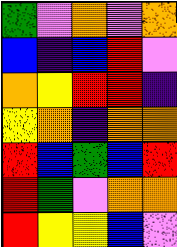[["green", "violet", "orange", "violet", "orange"], ["blue", "indigo", "blue", "red", "violet"], ["orange", "yellow", "red", "red", "indigo"], ["yellow", "orange", "indigo", "orange", "orange"], ["red", "blue", "green", "blue", "red"], ["red", "green", "violet", "orange", "orange"], ["red", "yellow", "yellow", "blue", "violet"]]